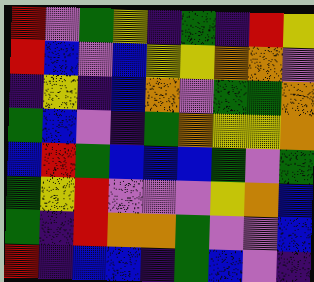[["red", "violet", "green", "yellow", "indigo", "green", "indigo", "red", "yellow"], ["red", "blue", "violet", "blue", "yellow", "yellow", "orange", "orange", "violet"], ["indigo", "yellow", "indigo", "blue", "orange", "violet", "green", "green", "orange"], ["green", "blue", "violet", "indigo", "green", "orange", "yellow", "yellow", "orange"], ["blue", "red", "green", "blue", "blue", "blue", "green", "violet", "green"], ["green", "yellow", "red", "violet", "violet", "violet", "yellow", "orange", "blue"], ["green", "indigo", "red", "orange", "orange", "green", "violet", "violet", "blue"], ["red", "indigo", "blue", "blue", "indigo", "green", "blue", "violet", "indigo"]]